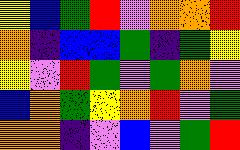[["yellow", "blue", "green", "red", "violet", "orange", "orange", "red"], ["orange", "indigo", "blue", "blue", "green", "indigo", "green", "yellow"], ["yellow", "violet", "red", "green", "violet", "green", "orange", "violet"], ["blue", "orange", "green", "yellow", "orange", "red", "violet", "green"], ["orange", "orange", "indigo", "violet", "blue", "violet", "green", "red"]]